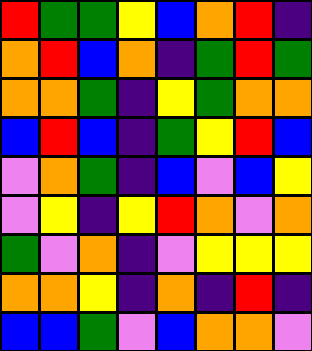[["red", "green", "green", "yellow", "blue", "orange", "red", "indigo"], ["orange", "red", "blue", "orange", "indigo", "green", "red", "green"], ["orange", "orange", "green", "indigo", "yellow", "green", "orange", "orange"], ["blue", "red", "blue", "indigo", "green", "yellow", "red", "blue"], ["violet", "orange", "green", "indigo", "blue", "violet", "blue", "yellow"], ["violet", "yellow", "indigo", "yellow", "red", "orange", "violet", "orange"], ["green", "violet", "orange", "indigo", "violet", "yellow", "yellow", "yellow"], ["orange", "orange", "yellow", "indigo", "orange", "indigo", "red", "indigo"], ["blue", "blue", "green", "violet", "blue", "orange", "orange", "violet"]]